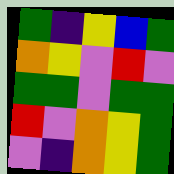[["green", "indigo", "yellow", "blue", "green"], ["orange", "yellow", "violet", "red", "violet"], ["green", "green", "violet", "green", "green"], ["red", "violet", "orange", "yellow", "green"], ["violet", "indigo", "orange", "yellow", "green"]]